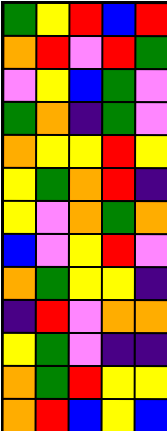[["green", "yellow", "red", "blue", "red"], ["orange", "red", "violet", "red", "green"], ["violet", "yellow", "blue", "green", "violet"], ["green", "orange", "indigo", "green", "violet"], ["orange", "yellow", "yellow", "red", "yellow"], ["yellow", "green", "orange", "red", "indigo"], ["yellow", "violet", "orange", "green", "orange"], ["blue", "violet", "yellow", "red", "violet"], ["orange", "green", "yellow", "yellow", "indigo"], ["indigo", "red", "violet", "orange", "orange"], ["yellow", "green", "violet", "indigo", "indigo"], ["orange", "green", "red", "yellow", "yellow"], ["orange", "red", "blue", "yellow", "blue"]]